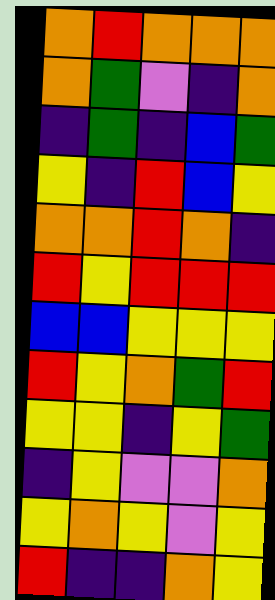[["orange", "red", "orange", "orange", "orange"], ["orange", "green", "violet", "indigo", "orange"], ["indigo", "green", "indigo", "blue", "green"], ["yellow", "indigo", "red", "blue", "yellow"], ["orange", "orange", "red", "orange", "indigo"], ["red", "yellow", "red", "red", "red"], ["blue", "blue", "yellow", "yellow", "yellow"], ["red", "yellow", "orange", "green", "red"], ["yellow", "yellow", "indigo", "yellow", "green"], ["indigo", "yellow", "violet", "violet", "orange"], ["yellow", "orange", "yellow", "violet", "yellow"], ["red", "indigo", "indigo", "orange", "yellow"]]